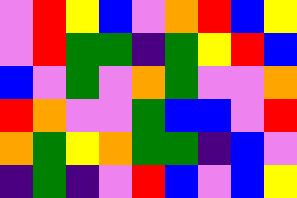[["violet", "red", "yellow", "blue", "violet", "orange", "red", "blue", "yellow"], ["violet", "red", "green", "green", "indigo", "green", "yellow", "red", "blue"], ["blue", "violet", "green", "violet", "orange", "green", "violet", "violet", "orange"], ["red", "orange", "violet", "violet", "green", "blue", "blue", "violet", "red"], ["orange", "green", "yellow", "orange", "green", "green", "indigo", "blue", "violet"], ["indigo", "green", "indigo", "violet", "red", "blue", "violet", "blue", "yellow"]]